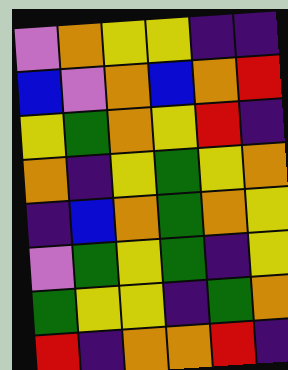[["violet", "orange", "yellow", "yellow", "indigo", "indigo"], ["blue", "violet", "orange", "blue", "orange", "red"], ["yellow", "green", "orange", "yellow", "red", "indigo"], ["orange", "indigo", "yellow", "green", "yellow", "orange"], ["indigo", "blue", "orange", "green", "orange", "yellow"], ["violet", "green", "yellow", "green", "indigo", "yellow"], ["green", "yellow", "yellow", "indigo", "green", "orange"], ["red", "indigo", "orange", "orange", "red", "indigo"]]